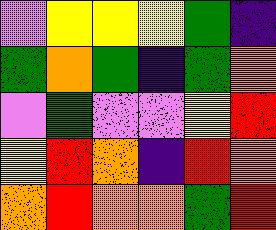[["violet", "yellow", "yellow", "yellow", "green", "indigo"], ["green", "orange", "green", "indigo", "green", "orange"], ["violet", "green", "violet", "violet", "yellow", "red"], ["yellow", "red", "orange", "indigo", "red", "orange"], ["orange", "red", "orange", "orange", "green", "red"]]